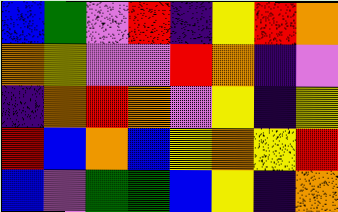[["blue", "green", "violet", "red", "indigo", "yellow", "red", "orange"], ["orange", "yellow", "violet", "violet", "red", "orange", "indigo", "violet"], ["indigo", "orange", "red", "orange", "violet", "yellow", "indigo", "yellow"], ["red", "blue", "orange", "blue", "yellow", "orange", "yellow", "red"], ["blue", "violet", "green", "green", "blue", "yellow", "indigo", "orange"]]